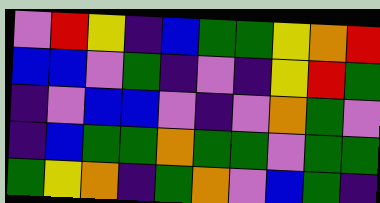[["violet", "red", "yellow", "indigo", "blue", "green", "green", "yellow", "orange", "red"], ["blue", "blue", "violet", "green", "indigo", "violet", "indigo", "yellow", "red", "green"], ["indigo", "violet", "blue", "blue", "violet", "indigo", "violet", "orange", "green", "violet"], ["indigo", "blue", "green", "green", "orange", "green", "green", "violet", "green", "green"], ["green", "yellow", "orange", "indigo", "green", "orange", "violet", "blue", "green", "indigo"]]